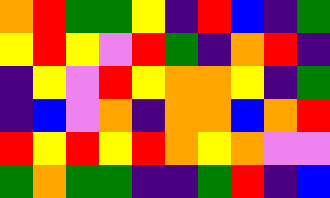[["orange", "red", "green", "green", "yellow", "indigo", "red", "blue", "indigo", "green"], ["yellow", "red", "yellow", "violet", "red", "green", "indigo", "orange", "red", "indigo"], ["indigo", "yellow", "violet", "red", "yellow", "orange", "orange", "yellow", "indigo", "green"], ["indigo", "blue", "violet", "orange", "indigo", "orange", "orange", "blue", "orange", "red"], ["red", "yellow", "red", "yellow", "red", "orange", "yellow", "orange", "violet", "violet"], ["green", "orange", "green", "green", "indigo", "indigo", "green", "red", "indigo", "blue"]]